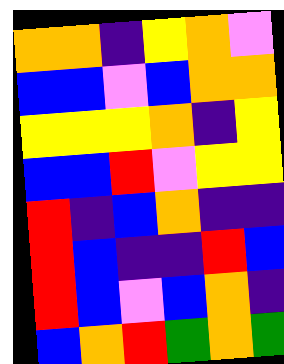[["orange", "orange", "indigo", "yellow", "orange", "violet"], ["blue", "blue", "violet", "blue", "orange", "orange"], ["yellow", "yellow", "yellow", "orange", "indigo", "yellow"], ["blue", "blue", "red", "violet", "yellow", "yellow"], ["red", "indigo", "blue", "orange", "indigo", "indigo"], ["red", "blue", "indigo", "indigo", "red", "blue"], ["red", "blue", "violet", "blue", "orange", "indigo"], ["blue", "orange", "red", "green", "orange", "green"]]